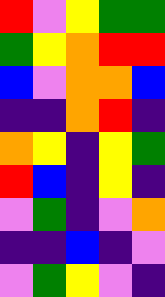[["red", "violet", "yellow", "green", "green"], ["green", "yellow", "orange", "red", "red"], ["blue", "violet", "orange", "orange", "blue"], ["indigo", "indigo", "orange", "red", "indigo"], ["orange", "yellow", "indigo", "yellow", "green"], ["red", "blue", "indigo", "yellow", "indigo"], ["violet", "green", "indigo", "violet", "orange"], ["indigo", "indigo", "blue", "indigo", "violet"], ["violet", "green", "yellow", "violet", "indigo"]]